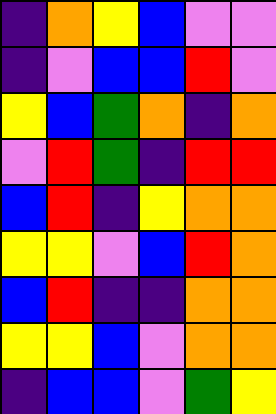[["indigo", "orange", "yellow", "blue", "violet", "violet"], ["indigo", "violet", "blue", "blue", "red", "violet"], ["yellow", "blue", "green", "orange", "indigo", "orange"], ["violet", "red", "green", "indigo", "red", "red"], ["blue", "red", "indigo", "yellow", "orange", "orange"], ["yellow", "yellow", "violet", "blue", "red", "orange"], ["blue", "red", "indigo", "indigo", "orange", "orange"], ["yellow", "yellow", "blue", "violet", "orange", "orange"], ["indigo", "blue", "blue", "violet", "green", "yellow"]]